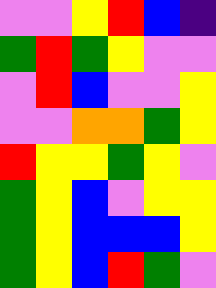[["violet", "violet", "yellow", "red", "blue", "indigo"], ["green", "red", "green", "yellow", "violet", "violet"], ["violet", "red", "blue", "violet", "violet", "yellow"], ["violet", "violet", "orange", "orange", "green", "yellow"], ["red", "yellow", "yellow", "green", "yellow", "violet"], ["green", "yellow", "blue", "violet", "yellow", "yellow"], ["green", "yellow", "blue", "blue", "blue", "yellow"], ["green", "yellow", "blue", "red", "green", "violet"]]